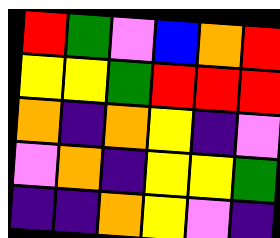[["red", "green", "violet", "blue", "orange", "red"], ["yellow", "yellow", "green", "red", "red", "red"], ["orange", "indigo", "orange", "yellow", "indigo", "violet"], ["violet", "orange", "indigo", "yellow", "yellow", "green"], ["indigo", "indigo", "orange", "yellow", "violet", "indigo"]]